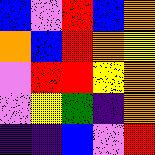[["blue", "violet", "red", "blue", "orange"], ["orange", "blue", "red", "orange", "yellow"], ["violet", "red", "red", "yellow", "orange"], ["violet", "yellow", "green", "indigo", "orange"], ["indigo", "indigo", "blue", "violet", "red"]]